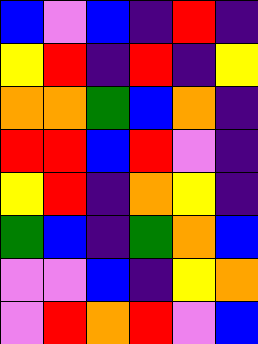[["blue", "violet", "blue", "indigo", "red", "indigo"], ["yellow", "red", "indigo", "red", "indigo", "yellow"], ["orange", "orange", "green", "blue", "orange", "indigo"], ["red", "red", "blue", "red", "violet", "indigo"], ["yellow", "red", "indigo", "orange", "yellow", "indigo"], ["green", "blue", "indigo", "green", "orange", "blue"], ["violet", "violet", "blue", "indigo", "yellow", "orange"], ["violet", "red", "orange", "red", "violet", "blue"]]